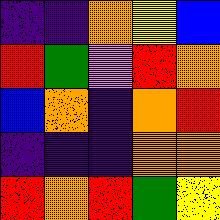[["indigo", "indigo", "orange", "yellow", "blue"], ["red", "green", "violet", "red", "orange"], ["blue", "orange", "indigo", "orange", "red"], ["indigo", "indigo", "indigo", "orange", "orange"], ["red", "orange", "red", "green", "yellow"]]